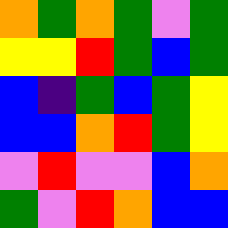[["orange", "green", "orange", "green", "violet", "green"], ["yellow", "yellow", "red", "green", "blue", "green"], ["blue", "indigo", "green", "blue", "green", "yellow"], ["blue", "blue", "orange", "red", "green", "yellow"], ["violet", "red", "violet", "violet", "blue", "orange"], ["green", "violet", "red", "orange", "blue", "blue"]]